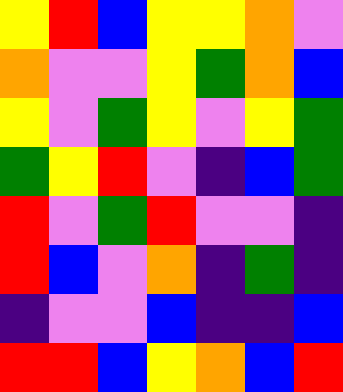[["yellow", "red", "blue", "yellow", "yellow", "orange", "violet"], ["orange", "violet", "violet", "yellow", "green", "orange", "blue"], ["yellow", "violet", "green", "yellow", "violet", "yellow", "green"], ["green", "yellow", "red", "violet", "indigo", "blue", "green"], ["red", "violet", "green", "red", "violet", "violet", "indigo"], ["red", "blue", "violet", "orange", "indigo", "green", "indigo"], ["indigo", "violet", "violet", "blue", "indigo", "indigo", "blue"], ["red", "red", "blue", "yellow", "orange", "blue", "red"]]